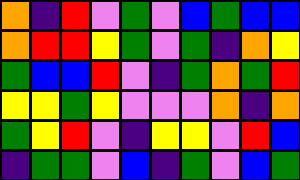[["orange", "indigo", "red", "violet", "green", "violet", "blue", "green", "blue", "blue"], ["orange", "red", "red", "yellow", "green", "violet", "green", "indigo", "orange", "yellow"], ["green", "blue", "blue", "red", "violet", "indigo", "green", "orange", "green", "red"], ["yellow", "yellow", "green", "yellow", "violet", "violet", "violet", "orange", "indigo", "orange"], ["green", "yellow", "red", "violet", "indigo", "yellow", "yellow", "violet", "red", "blue"], ["indigo", "green", "green", "violet", "blue", "indigo", "green", "violet", "blue", "green"]]